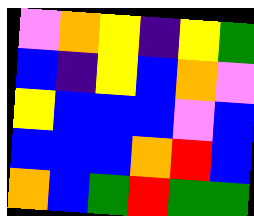[["violet", "orange", "yellow", "indigo", "yellow", "green"], ["blue", "indigo", "yellow", "blue", "orange", "violet"], ["yellow", "blue", "blue", "blue", "violet", "blue"], ["blue", "blue", "blue", "orange", "red", "blue"], ["orange", "blue", "green", "red", "green", "green"]]